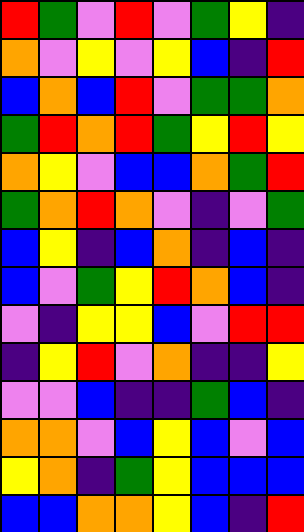[["red", "green", "violet", "red", "violet", "green", "yellow", "indigo"], ["orange", "violet", "yellow", "violet", "yellow", "blue", "indigo", "red"], ["blue", "orange", "blue", "red", "violet", "green", "green", "orange"], ["green", "red", "orange", "red", "green", "yellow", "red", "yellow"], ["orange", "yellow", "violet", "blue", "blue", "orange", "green", "red"], ["green", "orange", "red", "orange", "violet", "indigo", "violet", "green"], ["blue", "yellow", "indigo", "blue", "orange", "indigo", "blue", "indigo"], ["blue", "violet", "green", "yellow", "red", "orange", "blue", "indigo"], ["violet", "indigo", "yellow", "yellow", "blue", "violet", "red", "red"], ["indigo", "yellow", "red", "violet", "orange", "indigo", "indigo", "yellow"], ["violet", "violet", "blue", "indigo", "indigo", "green", "blue", "indigo"], ["orange", "orange", "violet", "blue", "yellow", "blue", "violet", "blue"], ["yellow", "orange", "indigo", "green", "yellow", "blue", "blue", "blue"], ["blue", "blue", "orange", "orange", "yellow", "blue", "indigo", "red"]]